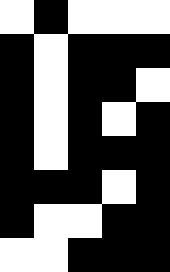[["white", "black", "white", "white", "white"], ["black", "white", "black", "black", "black"], ["black", "white", "black", "black", "white"], ["black", "white", "black", "white", "black"], ["black", "white", "black", "black", "black"], ["black", "black", "black", "white", "black"], ["black", "white", "white", "black", "black"], ["white", "white", "black", "black", "black"]]